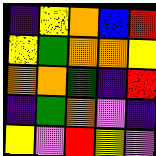[["indigo", "yellow", "orange", "blue", "red"], ["yellow", "green", "orange", "orange", "yellow"], ["orange", "orange", "green", "indigo", "red"], ["indigo", "green", "orange", "violet", "indigo"], ["yellow", "violet", "red", "yellow", "violet"]]